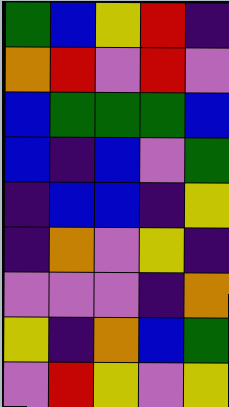[["green", "blue", "yellow", "red", "indigo"], ["orange", "red", "violet", "red", "violet"], ["blue", "green", "green", "green", "blue"], ["blue", "indigo", "blue", "violet", "green"], ["indigo", "blue", "blue", "indigo", "yellow"], ["indigo", "orange", "violet", "yellow", "indigo"], ["violet", "violet", "violet", "indigo", "orange"], ["yellow", "indigo", "orange", "blue", "green"], ["violet", "red", "yellow", "violet", "yellow"]]